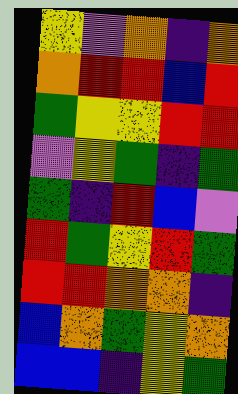[["yellow", "violet", "orange", "indigo", "orange"], ["orange", "red", "red", "blue", "red"], ["green", "yellow", "yellow", "red", "red"], ["violet", "yellow", "green", "indigo", "green"], ["green", "indigo", "red", "blue", "violet"], ["red", "green", "yellow", "red", "green"], ["red", "red", "orange", "orange", "indigo"], ["blue", "orange", "green", "yellow", "orange"], ["blue", "blue", "indigo", "yellow", "green"]]